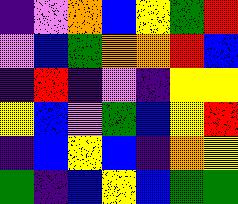[["indigo", "violet", "orange", "blue", "yellow", "green", "red"], ["violet", "blue", "green", "orange", "orange", "red", "blue"], ["indigo", "red", "indigo", "violet", "indigo", "yellow", "yellow"], ["yellow", "blue", "violet", "green", "blue", "yellow", "red"], ["indigo", "blue", "yellow", "blue", "indigo", "orange", "yellow"], ["green", "indigo", "blue", "yellow", "blue", "green", "green"]]